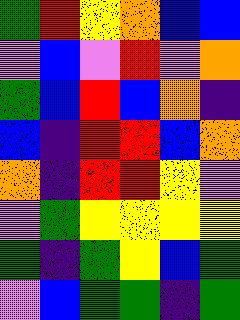[["green", "red", "yellow", "orange", "blue", "blue"], ["violet", "blue", "violet", "red", "violet", "orange"], ["green", "blue", "red", "blue", "orange", "indigo"], ["blue", "indigo", "red", "red", "blue", "orange"], ["orange", "indigo", "red", "red", "yellow", "violet"], ["violet", "green", "yellow", "yellow", "yellow", "yellow"], ["green", "indigo", "green", "yellow", "blue", "green"], ["violet", "blue", "green", "green", "indigo", "green"]]